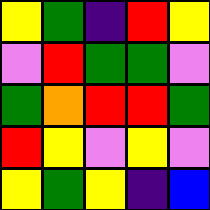[["yellow", "green", "indigo", "red", "yellow"], ["violet", "red", "green", "green", "violet"], ["green", "orange", "red", "red", "green"], ["red", "yellow", "violet", "yellow", "violet"], ["yellow", "green", "yellow", "indigo", "blue"]]